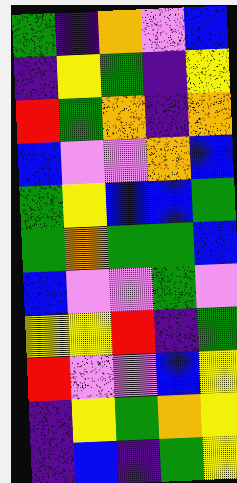[["green", "indigo", "orange", "violet", "blue"], ["indigo", "yellow", "green", "indigo", "yellow"], ["red", "green", "orange", "indigo", "orange"], ["blue", "violet", "violet", "orange", "blue"], ["green", "yellow", "blue", "blue", "green"], ["green", "orange", "green", "green", "blue"], ["blue", "violet", "violet", "green", "violet"], ["yellow", "yellow", "red", "indigo", "green"], ["red", "violet", "violet", "blue", "yellow"], ["indigo", "yellow", "green", "orange", "yellow"], ["indigo", "blue", "indigo", "green", "yellow"]]